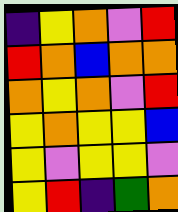[["indigo", "yellow", "orange", "violet", "red"], ["red", "orange", "blue", "orange", "orange"], ["orange", "yellow", "orange", "violet", "red"], ["yellow", "orange", "yellow", "yellow", "blue"], ["yellow", "violet", "yellow", "yellow", "violet"], ["yellow", "red", "indigo", "green", "orange"]]